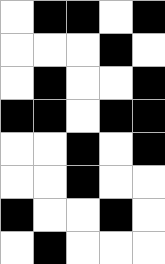[["white", "black", "black", "white", "black"], ["white", "white", "white", "black", "white"], ["white", "black", "white", "white", "black"], ["black", "black", "white", "black", "black"], ["white", "white", "black", "white", "black"], ["white", "white", "black", "white", "white"], ["black", "white", "white", "black", "white"], ["white", "black", "white", "white", "white"]]